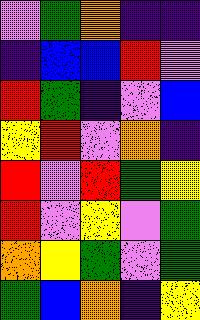[["violet", "green", "orange", "indigo", "indigo"], ["indigo", "blue", "blue", "red", "violet"], ["red", "green", "indigo", "violet", "blue"], ["yellow", "red", "violet", "orange", "indigo"], ["red", "violet", "red", "green", "yellow"], ["red", "violet", "yellow", "violet", "green"], ["orange", "yellow", "green", "violet", "green"], ["green", "blue", "orange", "indigo", "yellow"]]